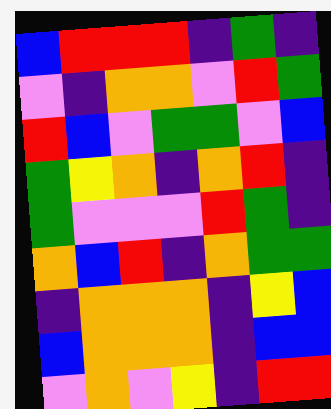[["blue", "red", "red", "red", "indigo", "green", "indigo"], ["violet", "indigo", "orange", "orange", "violet", "red", "green"], ["red", "blue", "violet", "green", "green", "violet", "blue"], ["green", "yellow", "orange", "indigo", "orange", "red", "indigo"], ["green", "violet", "violet", "violet", "red", "green", "indigo"], ["orange", "blue", "red", "indigo", "orange", "green", "green"], ["indigo", "orange", "orange", "orange", "indigo", "yellow", "blue"], ["blue", "orange", "orange", "orange", "indigo", "blue", "blue"], ["violet", "orange", "violet", "yellow", "indigo", "red", "red"]]